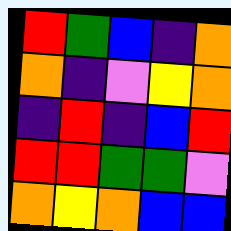[["red", "green", "blue", "indigo", "orange"], ["orange", "indigo", "violet", "yellow", "orange"], ["indigo", "red", "indigo", "blue", "red"], ["red", "red", "green", "green", "violet"], ["orange", "yellow", "orange", "blue", "blue"]]